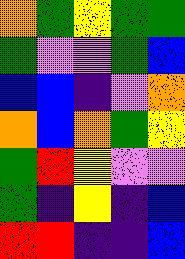[["orange", "green", "yellow", "green", "green"], ["green", "violet", "violet", "green", "blue"], ["blue", "blue", "indigo", "violet", "orange"], ["orange", "blue", "orange", "green", "yellow"], ["green", "red", "yellow", "violet", "violet"], ["green", "indigo", "yellow", "indigo", "blue"], ["red", "red", "indigo", "indigo", "blue"]]